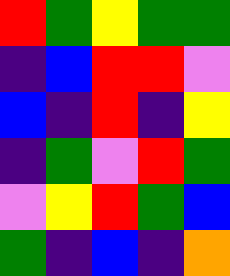[["red", "green", "yellow", "green", "green"], ["indigo", "blue", "red", "red", "violet"], ["blue", "indigo", "red", "indigo", "yellow"], ["indigo", "green", "violet", "red", "green"], ["violet", "yellow", "red", "green", "blue"], ["green", "indigo", "blue", "indigo", "orange"]]